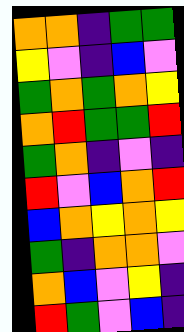[["orange", "orange", "indigo", "green", "green"], ["yellow", "violet", "indigo", "blue", "violet"], ["green", "orange", "green", "orange", "yellow"], ["orange", "red", "green", "green", "red"], ["green", "orange", "indigo", "violet", "indigo"], ["red", "violet", "blue", "orange", "red"], ["blue", "orange", "yellow", "orange", "yellow"], ["green", "indigo", "orange", "orange", "violet"], ["orange", "blue", "violet", "yellow", "indigo"], ["red", "green", "violet", "blue", "indigo"]]